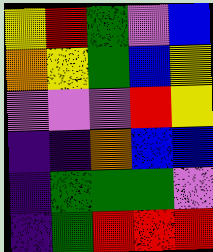[["yellow", "red", "green", "violet", "blue"], ["orange", "yellow", "green", "blue", "yellow"], ["violet", "violet", "violet", "red", "yellow"], ["indigo", "indigo", "orange", "blue", "blue"], ["indigo", "green", "green", "green", "violet"], ["indigo", "green", "red", "red", "red"]]